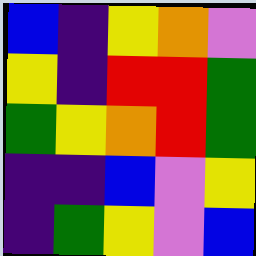[["blue", "indigo", "yellow", "orange", "violet"], ["yellow", "indigo", "red", "red", "green"], ["green", "yellow", "orange", "red", "green"], ["indigo", "indigo", "blue", "violet", "yellow"], ["indigo", "green", "yellow", "violet", "blue"]]